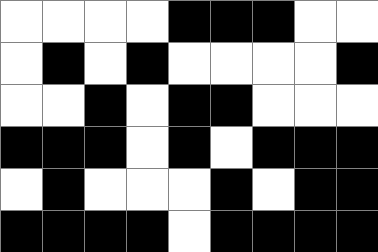[["white", "white", "white", "white", "black", "black", "black", "white", "white"], ["white", "black", "white", "black", "white", "white", "white", "white", "black"], ["white", "white", "black", "white", "black", "black", "white", "white", "white"], ["black", "black", "black", "white", "black", "white", "black", "black", "black"], ["white", "black", "white", "white", "white", "black", "white", "black", "black"], ["black", "black", "black", "black", "white", "black", "black", "black", "black"]]